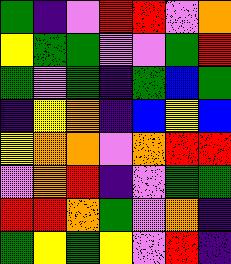[["green", "indigo", "violet", "red", "red", "violet", "orange"], ["yellow", "green", "green", "violet", "violet", "green", "red"], ["green", "violet", "green", "indigo", "green", "blue", "green"], ["indigo", "yellow", "orange", "indigo", "blue", "yellow", "blue"], ["yellow", "orange", "orange", "violet", "orange", "red", "red"], ["violet", "orange", "red", "indigo", "violet", "green", "green"], ["red", "red", "orange", "green", "violet", "orange", "indigo"], ["green", "yellow", "green", "yellow", "violet", "red", "indigo"]]